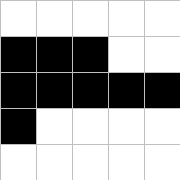[["white", "white", "white", "white", "white"], ["black", "black", "black", "white", "white"], ["black", "black", "black", "black", "black"], ["black", "white", "white", "white", "white"], ["white", "white", "white", "white", "white"]]